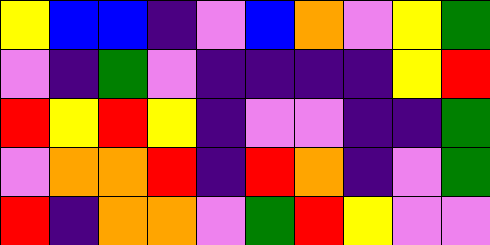[["yellow", "blue", "blue", "indigo", "violet", "blue", "orange", "violet", "yellow", "green"], ["violet", "indigo", "green", "violet", "indigo", "indigo", "indigo", "indigo", "yellow", "red"], ["red", "yellow", "red", "yellow", "indigo", "violet", "violet", "indigo", "indigo", "green"], ["violet", "orange", "orange", "red", "indigo", "red", "orange", "indigo", "violet", "green"], ["red", "indigo", "orange", "orange", "violet", "green", "red", "yellow", "violet", "violet"]]